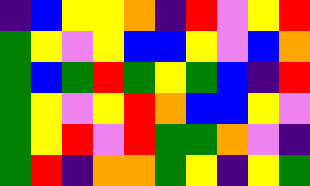[["indigo", "blue", "yellow", "yellow", "orange", "indigo", "red", "violet", "yellow", "red"], ["green", "yellow", "violet", "yellow", "blue", "blue", "yellow", "violet", "blue", "orange"], ["green", "blue", "green", "red", "green", "yellow", "green", "blue", "indigo", "red"], ["green", "yellow", "violet", "yellow", "red", "orange", "blue", "blue", "yellow", "violet"], ["green", "yellow", "red", "violet", "red", "green", "green", "orange", "violet", "indigo"], ["green", "red", "indigo", "orange", "orange", "green", "yellow", "indigo", "yellow", "green"]]